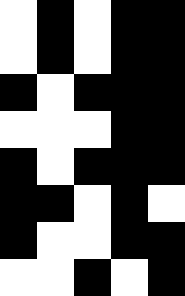[["white", "black", "white", "black", "black"], ["white", "black", "white", "black", "black"], ["black", "white", "black", "black", "black"], ["white", "white", "white", "black", "black"], ["black", "white", "black", "black", "black"], ["black", "black", "white", "black", "white"], ["black", "white", "white", "black", "black"], ["white", "white", "black", "white", "black"]]